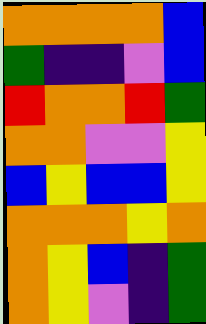[["orange", "orange", "orange", "orange", "blue"], ["green", "indigo", "indigo", "violet", "blue"], ["red", "orange", "orange", "red", "green"], ["orange", "orange", "violet", "violet", "yellow"], ["blue", "yellow", "blue", "blue", "yellow"], ["orange", "orange", "orange", "yellow", "orange"], ["orange", "yellow", "blue", "indigo", "green"], ["orange", "yellow", "violet", "indigo", "green"]]